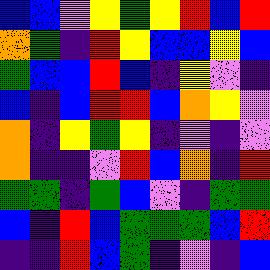[["blue", "blue", "violet", "yellow", "green", "yellow", "red", "blue", "red"], ["orange", "green", "indigo", "red", "yellow", "blue", "blue", "yellow", "blue"], ["green", "blue", "blue", "red", "blue", "indigo", "yellow", "violet", "indigo"], ["blue", "indigo", "blue", "red", "red", "blue", "orange", "yellow", "violet"], ["orange", "indigo", "yellow", "green", "yellow", "indigo", "violet", "indigo", "violet"], ["orange", "indigo", "indigo", "violet", "red", "blue", "orange", "indigo", "red"], ["green", "green", "indigo", "green", "blue", "violet", "indigo", "green", "green"], ["blue", "indigo", "red", "blue", "green", "green", "green", "blue", "red"], ["indigo", "indigo", "red", "blue", "green", "indigo", "violet", "indigo", "blue"]]